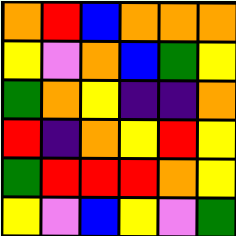[["orange", "red", "blue", "orange", "orange", "orange"], ["yellow", "violet", "orange", "blue", "green", "yellow"], ["green", "orange", "yellow", "indigo", "indigo", "orange"], ["red", "indigo", "orange", "yellow", "red", "yellow"], ["green", "red", "red", "red", "orange", "yellow"], ["yellow", "violet", "blue", "yellow", "violet", "green"]]